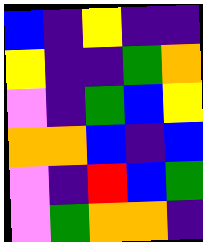[["blue", "indigo", "yellow", "indigo", "indigo"], ["yellow", "indigo", "indigo", "green", "orange"], ["violet", "indigo", "green", "blue", "yellow"], ["orange", "orange", "blue", "indigo", "blue"], ["violet", "indigo", "red", "blue", "green"], ["violet", "green", "orange", "orange", "indigo"]]